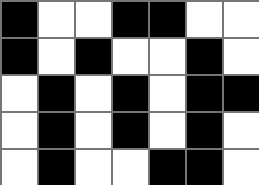[["black", "white", "white", "black", "black", "white", "white"], ["black", "white", "black", "white", "white", "black", "white"], ["white", "black", "white", "black", "white", "black", "black"], ["white", "black", "white", "black", "white", "black", "white"], ["white", "black", "white", "white", "black", "black", "white"]]